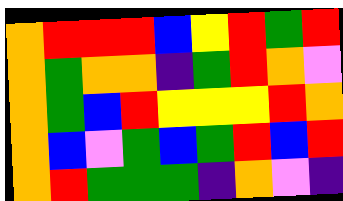[["orange", "red", "red", "red", "blue", "yellow", "red", "green", "red"], ["orange", "green", "orange", "orange", "indigo", "green", "red", "orange", "violet"], ["orange", "green", "blue", "red", "yellow", "yellow", "yellow", "red", "orange"], ["orange", "blue", "violet", "green", "blue", "green", "red", "blue", "red"], ["orange", "red", "green", "green", "green", "indigo", "orange", "violet", "indigo"]]